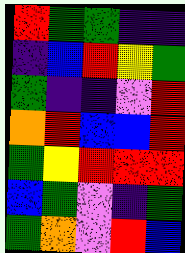[["red", "green", "green", "indigo", "indigo"], ["indigo", "blue", "red", "yellow", "green"], ["green", "indigo", "indigo", "violet", "red"], ["orange", "red", "blue", "blue", "red"], ["green", "yellow", "red", "red", "red"], ["blue", "green", "violet", "indigo", "green"], ["green", "orange", "violet", "red", "blue"]]